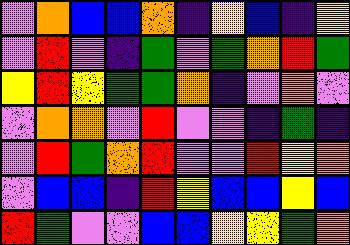[["violet", "orange", "blue", "blue", "orange", "indigo", "yellow", "blue", "indigo", "yellow"], ["violet", "red", "violet", "indigo", "green", "violet", "green", "orange", "red", "green"], ["yellow", "red", "yellow", "green", "green", "orange", "indigo", "violet", "orange", "violet"], ["violet", "orange", "orange", "violet", "red", "violet", "violet", "indigo", "green", "indigo"], ["violet", "red", "green", "orange", "red", "violet", "violet", "red", "yellow", "orange"], ["violet", "blue", "blue", "indigo", "red", "yellow", "blue", "blue", "yellow", "blue"], ["red", "green", "violet", "violet", "blue", "blue", "yellow", "yellow", "green", "orange"]]